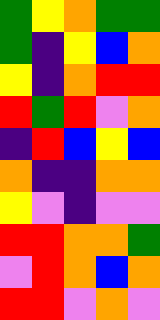[["green", "yellow", "orange", "green", "green"], ["green", "indigo", "yellow", "blue", "orange"], ["yellow", "indigo", "orange", "red", "red"], ["red", "green", "red", "violet", "orange"], ["indigo", "red", "blue", "yellow", "blue"], ["orange", "indigo", "indigo", "orange", "orange"], ["yellow", "violet", "indigo", "violet", "violet"], ["red", "red", "orange", "orange", "green"], ["violet", "red", "orange", "blue", "orange"], ["red", "red", "violet", "orange", "violet"]]